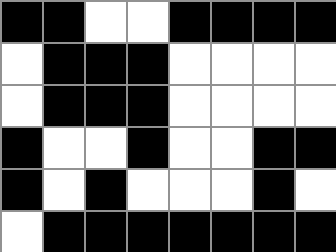[["black", "black", "white", "white", "black", "black", "black", "black"], ["white", "black", "black", "black", "white", "white", "white", "white"], ["white", "black", "black", "black", "white", "white", "white", "white"], ["black", "white", "white", "black", "white", "white", "black", "black"], ["black", "white", "black", "white", "white", "white", "black", "white"], ["white", "black", "black", "black", "black", "black", "black", "black"]]